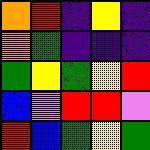[["orange", "red", "indigo", "yellow", "indigo"], ["orange", "green", "indigo", "indigo", "indigo"], ["green", "yellow", "green", "yellow", "red"], ["blue", "violet", "red", "red", "violet"], ["red", "blue", "green", "yellow", "green"]]